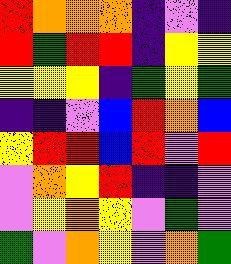[["red", "orange", "orange", "orange", "indigo", "violet", "indigo"], ["red", "green", "red", "red", "indigo", "yellow", "yellow"], ["yellow", "yellow", "yellow", "indigo", "green", "yellow", "green"], ["indigo", "indigo", "violet", "blue", "red", "orange", "blue"], ["yellow", "red", "red", "blue", "red", "violet", "red"], ["violet", "orange", "yellow", "red", "indigo", "indigo", "violet"], ["violet", "yellow", "orange", "yellow", "violet", "green", "violet"], ["green", "violet", "orange", "yellow", "violet", "orange", "green"]]